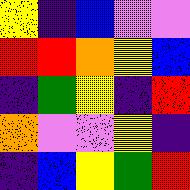[["yellow", "indigo", "blue", "violet", "violet"], ["red", "red", "orange", "yellow", "blue"], ["indigo", "green", "yellow", "indigo", "red"], ["orange", "violet", "violet", "yellow", "indigo"], ["indigo", "blue", "yellow", "green", "red"]]